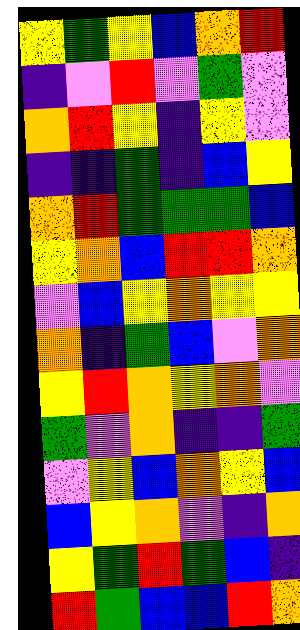[["yellow", "green", "yellow", "blue", "orange", "red"], ["indigo", "violet", "red", "violet", "green", "violet"], ["orange", "red", "yellow", "indigo", "yellow", "violet"], ["indigo", "indigo", "green", "indigo", "blue", "yellow"], ["orange", "red", "green", "green", "green", "blue"], ["yellow", "orange", "blue", "red", "red", "orange"], ["violet", "blue", "yellow", "orange", "yellow", "yellow"], ["orange", "indigo", "green", "blue", "violet", "orange"], ["yellow", "red", "orange", "yellow", "orange", "violet"], ["green", "violet", "orange", "indigo", "indigo", "green"], ["violet", "yellow", "blue", "orange", "yellow", "blue"], ["blue", "yellow", "orange", "violet", "indigo", "orange"], ["yellow", "green", "red", "green", "blue", "indigo"], ["red", "green", "blue", "blue", "red", "orange"]]